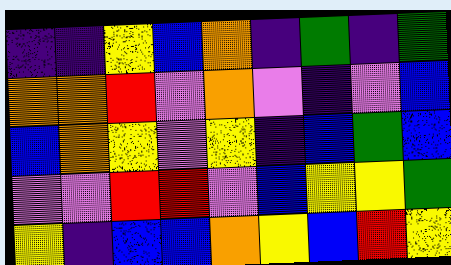[["indigo", "indigo", "yellow", "blue", "orange", "indigo", "green", "indigo", "green"], ["orange", "orange", "red", "violet", "orange", "violet", "indigo", "violet", "blue"], ["blue", "orange", "yellow", "violet", "yellow", "indigo", "blue", "green", "blue"], ["violet", "violet", "red", "red", "violet", "blue", "yellow", "yellow", "green"], ["yellow", "indigo", "blue", "blue", "orange", "yellow", "blue", "red", "yellow"]]